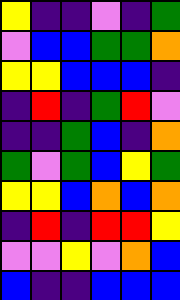[["yellow", "indigo", "indigo", "violet", "indigo", "green"], ["violet", "blue", "blue", "green", "green", "orange"], ["yellow", "yellow", "blue", "blue", "blue", "indigo"], ["indigo", "red", "indigo", "green", "red", "violet"], ["indigo", "indigo", "green", "blue", "indigo", "orange"], ["green", "violet", "green", "blue", "yellow", "green"], ["yellow", "yellow", "blue", "orange", "blue", "orange"], ["indigo", "red", "indigo", "red", "red", "yellow"], ["violet", "violet", "yellow", "violet", "orange", "blue"], ["blue", "indigo", "indigo", "blue", "blue", "blue"]]